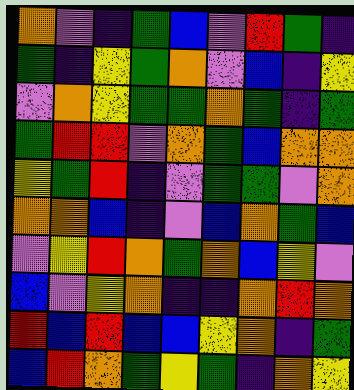[["orange", "violet", "indigo", "green", "blue", "violet", "red", "green", "indigo"], ["green", "indigo", "yellow", "green", "orange", "violet", "blue", "indigo", "yellow"], ["violet", "orange", "yellow", "green", "green", "orange", "green", "indigo", "green"], ["green", "red", "red", "violet", "orange", "green", "blue", "orange", "orange"], ["yellow", "green", "red", "indigo", "violet", "green", "green", "violet", "orange"], ["orange", "orange", "blue", "indigo", "violet", "blue", "orange", "green", "blue"], ["violet", "yellow", "red", "orange", "green", "orange", "blue", "yellow", "violet"], ["blue", "violet", "yellow", "orange", "indigo", "indigo", "orange", "red", "orange"], ["red", "blue", "red", "blue", "blue", "yellow", "orange", "indigo", "green"], ["blue", "red", "orange", "green", "yellow", "green", "indigo", "orange", "yellow"]]